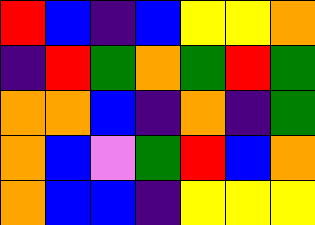[["red", "blue", "indigo", "blue", "yellow", "yellow", "orange"], ["indigo", "red", "green", "orange", "green", "red", "green"], ["orange", "orange", "blue", "indigo", "orange", "indigo", "green"], ["orange", "blue", "violet", "green", "red", "blue", "orange"], ["orange", "blue", "blue", "indigo", "yellow", "yellow", "yellow"]]